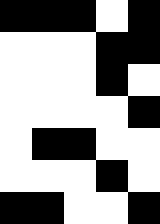[["black", "black", "black", "white", "black"], ["white", "white", "white", "black", "black"], ["white", "white", "white", "black", "white"], ["white", "white", "white", "white", "black"], ["white", "black", "black", "white", "white"], ["white", "white", "white", "black", "white"], ["black", "black", "white", "white", "black"]]